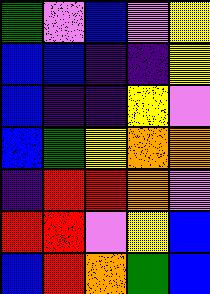[["green", "violet", "blue", "violet", "yellow"], ["blue", "blue", "indigo", "indigo", "yellow"], ["blue", "indigo", "indigo", "yellow", "violet"], ["blue", "green", "yellow", "orange", "orange"], ["indigo", "red", "red", "orange", "violet"], ["red", "red", "violet", "yellow", "blue"], ["blue", "red", "orange", "green", "blue"]]